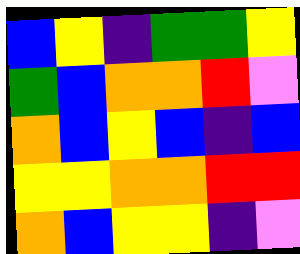[["blue", "yellow", "indigo", "green", "green", "yellow"], ["green", "blue", "orange", "orange", "red", "violet"], ["orange", "blue", "yellow", "blue", "indigo", "blue"], ["yellow", "yellow", "orange", "orange", "red", "red"], ["orange", "blue", "yellow", "yellow", "indigo", "violet"]]